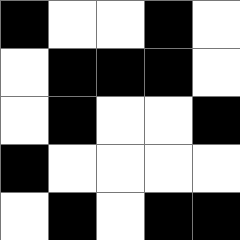[["black", "white", "white", "black", "white"], ["white", "black", "black", "black", "white"], ["white", "black", "white", "white", "black"], ["black", "white", "white", "white", "white"], ["white", "black", "white", "black", "black"]]